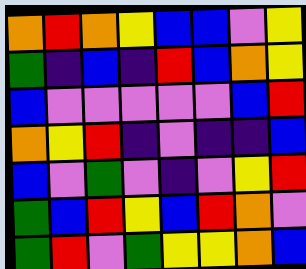[["orange", "red", "orange", "yellow", "blue", "blue", "violet", "yellow"], ["green", "indigo", "blue", "indigo", "red", "blue", "orange", "yellow"], ["blue", "violet", "violet", "violet", "violet", "violet", "blue", "red"], ["orange", "yellow", "red", "indigo", "violet", "indigo", "indigo", "blue"], ["blue", "violet", "green", "violet", "indigo", "violet", "yellow", "red"], ["green", "blue", "red", "yellow", "blue", "red", "orange", "violet"], ["green", "red", "violet", "green", "yellow", "yellow", "orange", "blue"]]